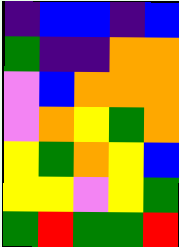[["indigo", "blue", "blue", "indigo", "blue"], ["green", "indigo", "indigo", "orange", "orange"], ["violet", "blue", "orange", "orange", "orange"], ["violet", "orange", "yellow", "green", "orange"], ["yellow", "green", "orange", "yellow", "blue"], ["yellow", "yellow", "violet", "yellow", "green"], ["green", "red", "green", "green", "red"]]